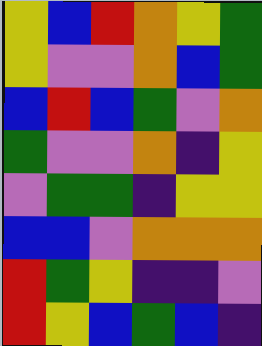[["yellow", "blue", "red", "orange", "yellow", "green"], ["yellow", "violet", "violet", "orange", "blue", "green"], ["blue", "red", "blue", "green", "violet", "orange"], ["green", "violet", "violet", "orange", "indigo", "yellow"], ["violet", "green", "green", "indigo", "yellow", "yellow"], ["blue", "blue", "violet", "orange", "orange", "orange"], ["red", "green", "yellow", "indigo", "indigo", "violet"], ["red", "yellow", "blue", "green", "blue", "indigo"]]